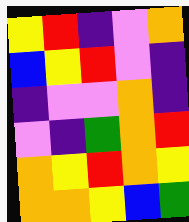[["yellow", "red", "indigo", "violet", "orange"], ["blue", "yellow", "red", "violet", "indigo"], ["indigo", "violet", "violet", "orange", "indigo"], ["violet", "indigo", "green", "orange", "red"], ["orange", "yellow", "red", "orange", "yellow"], ["orange", "orange", "yellow", "blue", "green"]]